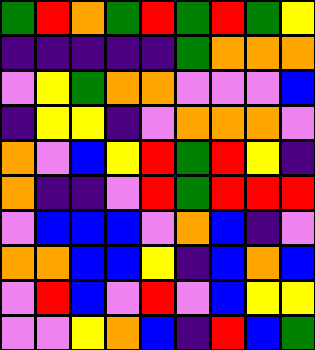[["green", "red", "orange", "green", "red", "green", "red", "green", "yellow"], ["indigo", "indigo", "indigo", "indigo", "indigo", "green", "orange", "orange", "orange"], ["violet", "yellow", "green", "orange", "orange", "violet", "violet", "violet", "blue"], ["indigo", "yellow", "yellow", "indigo", "violet", "orange", "orange", "orange", "violet"], ["orange", "violet", "blue", "yellow", "red", "green", "red", "yellow", "indigo"], ["orange", "indigo", "indigo", "violet", "red", "green", "red", "red", "red"], ["violet", "blue", "blue", "blue", "violet", "orange", "blue", "indigo", "violet"], ["orange", "orange", "blue", "blue", "yellow", "indigo", "blue", "orange", "blue"], ["violet", "red", "blue", "violet", "red", "violet", "blue", "yellow", "yellow"], ["violet", "violet", "yellow", "orange", "blue", "indigo", "red", "blue", "green"]]